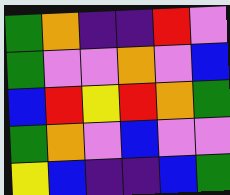[["green", "orange", "indigo", "indigo", "red", "violet"], ["green", "violet", "violet", "orange", "violet", "blue"], ["blue", "red", "yellow", "red", "orange", "green"], ["green", "orange", "violet", "blue", "violet", "violet"], ["yellow", "blue", "indigo", "indigo", "blue", "green"]]